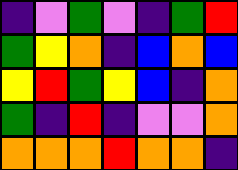[["indigo", "violet", "green", "violet", "indigo", "green", "red"], ["green", "yellow", "orange", "indigo", "blue", "orange", "blue"], ["yellow", "red", "green", "yellow", "blue", "indigo", "orange"], ["green", "indigo", "red", "indigo", "violet", "violet", "orange"], ["orange", "orange", "orange", "red", "orange", "orange", "indigo"]]